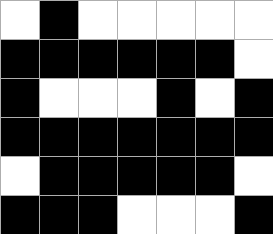[["white", "black", "white", "white", "white", "white", "white"], ["black", "black", "black", "black", "black", "black", "white"], ["black", "white", "white", "white", "black", "white", "black"], ["black", "black", "black", "black", "black", "black", "black"], ["white", "black", "black", "black", "black", "black", "white"], ["black", "black", "black", "white", "white", "white", "black"]]